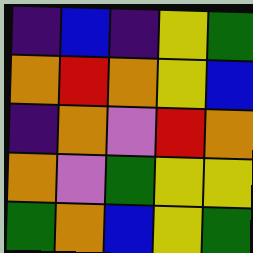[["indigo", "blue", "indigo", "yellow", "green"], ["orange", "red", "orange", "yellow", "blue"], ["indigo", "orange", "violet", "red", "orange"], ["orange", "violet", "green", "yellow", "yellow"], ["green", "orange", "blue", "yellow", "green"]]